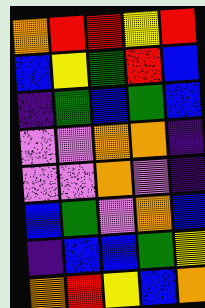[["orange", "red", "red", "yellow", "red"], ["blue", "yellow", "green", "red", "blue"], ["indigo", "green", "blue", "green", "blue"], ["violet", "violet", "orange", "orange", "indigo"], ["violet", "violet", "orange", "violet", "indigo"], ["blue", "green", "violet", "orange", "blue"], ["indigo", "blue", "blue", "green", "yellow"], ["orange", "red", "yellow", "blue", "orange"]]